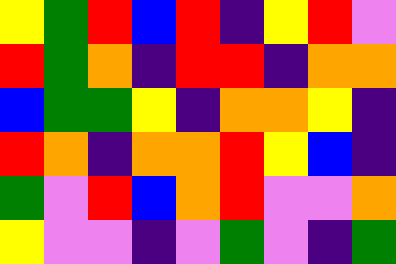[["yellow", "green", "red", "blue", "red", "indigo", "yellow", "red", "violet"], ["red", "green", "orange", "indigo", "red", "red", "indigo", "orange", "orange"], ["blue", "green", "green", "yellow", "indigo", "orange", "orange", "yellow", "indigo"], ["red", "orange", "indigo", "orange", "orange", "red", "yellow", "blue", "indigo"], ["green", "violet", "red", "blue", "orange", "red", "violet", "violet", "orange"], ["yellow", "violet", "violet", "indigo", "violet", "green", "violet", "indigo", "green"]]